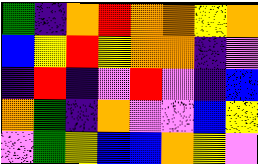[["green", "indigo", "orange", "red", "orange", "orange", "yellow", "orange"], ["blue", "yellow", "red", "yellow", "orange", "orange", "indigo", "violet"], ["indigo", "red", "indigo", "violet", "red", "violet", "indigo", "blue"], ["orange", "green", "indigo", "orange", "violet", "violet", "blue", "yellow"], ["violet", "green", "yellow", "blue", "blue", "orange", "yellow", "violet"]]